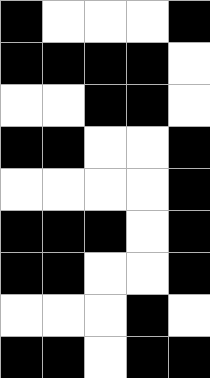[["black", "white", "white", "white", "black"], ["black", "black", "black", "black", "white"], ["white", "white", "black", "black", "white"], ["black", "black", "white", "white", "black"], ["white", "white", "white", "white", "black"], ["black", "black", "black", "white", "black"], ["black", "black", "white", "white", "black"], ["white", "white", "white", "black", "white"], ["black", "black", "white", "black", "black"]]